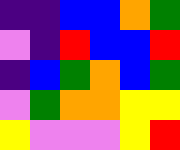[["indigo", "indigo", "blue", "blue", "orange", "green"], ["violet", "indigo", "red", "blue", "blue", "red"], ["indigo", "blue", "green", "orange", "blue", "green"], ["violet", "green", "orange", "orange", "yellow", "yellow"], ["yellow", "violet", "violet", "violet", "yellow", "red"]]